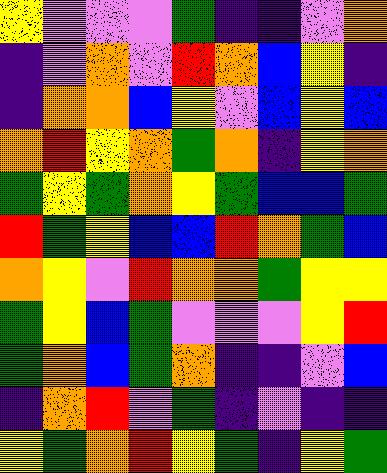[["yellow", "violet", "violet", "violet", "green", "indigo", "indigo", "violet", "orange"], ["indigo", "violet", "orange", "violet", "red", "orange", "blue", "yellow", "indigo"], ["indigo", "orange", "orange", "blue", "yellow", "violet", "blue", "yellow", "blue"], ["orange", "red", "yellow", "orange", "green", "orange", "indigo", "yellow", "orange"], ["green", "yellow", "green", "orange", "yellow", "green", "blue", "blue", "green"], ["red", "green", "yellow", "blue", "blue", "red", "orange", "green", "blue"], ["orange", "yellow", "violet", "red", "orange", "orange", "green", "yellow", "yellow"], ["green", "yellow", "blue", "green", "violet", "violet", "violet", "yellow", "red"], ["green", "orange", "blue", "green", "orange", "indigo", "indigo", "violet", "blue"], ["indigo", "orange", "red", "violet", "green", "indigo", "violet", "indigo", "indigo"], ["yellow", "green", "orange", "red", "yellow", "green", "indigo", "yellow", "green"]]